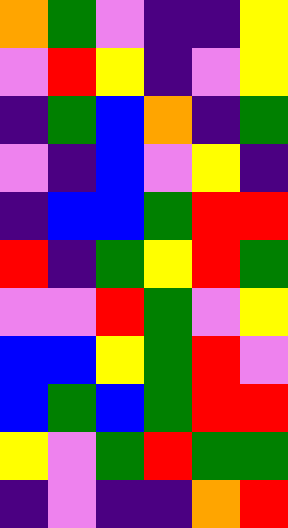[["orange", "green", "violet", "indigo", "indigo", "yellow"], ["violet", "red", "yellow", "indigo", "violet", "yellow"], ["indigo", "green", "blue", "orange", "indigo", "green"], ["violet", "indigo", "blue", "violet", "yellow", "indigo"], ["indigo", "blue", "blue", "green", "red", "red"], ["red", "indigo", "green", "yellow", "red", "green"], ["violet", "violet", "red", "green", "violet", "yellow"], ["blue", "blue", "yellow", "green", "red", "violet"], ["blue", "green", "blue", "green", "red", "red"], ["yellow", "violet", "green", "red", "green", "green"], ["indigo", "violet", "indigo", "indigo", "orange", "red"]]